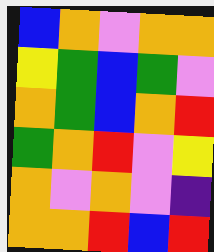[["blue", "orange", "violet", "orange", "orange"], ["yellow", "green", "blue", "green", "violet"], ["orange", "green", "blue", "orange", "red"], ["green", "orange", "red", "violet", "yellow"], ["orange", "violet", "orange", "violet", "indigo"], ["orange", "orange", "red", "blue", "red"]]